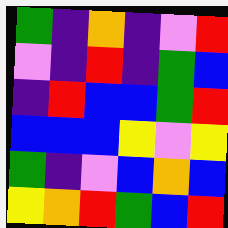[["green", "indigo", "orange", "indigo", "violet", "red"], ["violet", "indigo", "red", "indigo", "green", "blue"], ["indigo", "red", "blue", "blue", "green", "red"], ["blue", "blue", "blue", "yellow", "violet", "yellow"], ["green", "indigo", "violet", "blue", "orange", "blue"], ["yellow", "orange", "red", "green", "blue", "red"]]